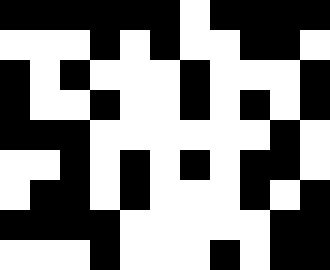[["black", "black", "black", "black", "black", "black", "white", "black", "black", "black", "black"], ["white", "white", "white", "black", "white", "black", "white", "white", "black", "black", "white"], ["black", "white", "black", "white", "white", "white", "black", "white", "white", "white", "black"], ["black", "white", "white", "black", "white", "white", "black", "white", "black", "white", "black"], ["black", "black", "black", "white", "white", "white", "white", "white", "white", "black", "white"], ["white", "white", "black", "white", "black", "white", "black", "white", "black", "black", "white"], ["white", "black", "black", "white", "black", "white", "white", "white", "black", "white", "black"], ["black", "black", "black", "black", "white", "white", "white", "white", "white", "black", "black"], ["white", "white", "white", "black", "white", "white", "white", "black", "white", "black", "black"]]